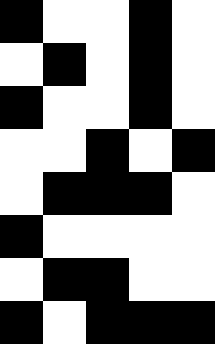[["black", "white", "white", "black", "white"], ["white", "black", "white", "black", "white"], ["black", "white", "white", "black", "white"], ["white", "white", "black", "white", "black"], ["white", "black", "black", "black", "white"], ["black", "white", "white", "white", "white"], ["white", "black", "black", "white", "white"], ["black", "white", "black", "black", "black"]]